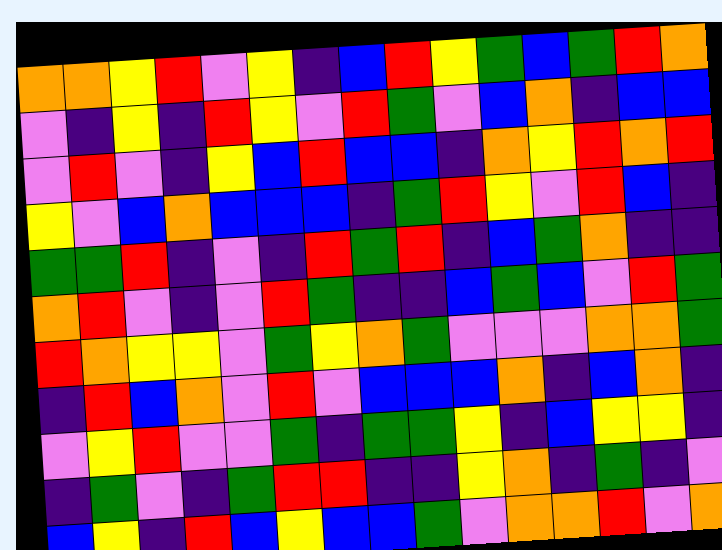[["orange", "orange", "yellow", "red", "violet", "yellow", "indigo", "blue", "red", "yellow", "green", "blue", "green", "red", "orange"], ["violet", "indigo", "yellow", "indigo", "red", "yellow", "violet", "red", "green", "violet", "blue", "orange", "indigo", "blue", "blue"], ["violet", "red", "violet", "indigo", "yellow", "blue", "red", "blue", "blue", "indigo", "orange", "yellow", "red", "orange", "red"], ["yellow", "violet", "blue", "orange", "blue", "blue", "blue", "indigo", "green", "red", "yellow", "violet", "red", "blue", "indigo"], ["green", "green", "red", "indigo", "violet", "indigo", "red", "green", "red", "indigo", "blue", "green", "orange", "indigo", "indigo"], ["orange", "red", "violet", "indigo", "violet", "red", "green", "indigo", "indigo", "blue", "green", "blue", "violet", "red", "green"], ["red", "orange", "yellow", "yellow", "violet", "green", "yellow", "orange", "green", "violet", "violet", "violet", "orange", "orange", "green"], ["indigo", "red", "blue", "orange", "violet", "red", "violet", "blue", "blue", "blue", "orange", "indigo", "blue", "orange", "indigo"], ["violet", "yellow", "red", "violet", "violet", "green", "indigo", "green", "green", "yellow", "indigo", "blue", "yellow", "yellow", "indigo"], ["indigo", "green", "violet", "indigo", "green", "red", "red", "indigo", "indigo", "yellow", "orange", "indigo", "green", "indigo", "violet"], ["blue", "yellow", "indigo", "red", "blue", "yellow", "blue", "blue", "green", "violet", "orange", "orange", "red", "violet", "orange"]]